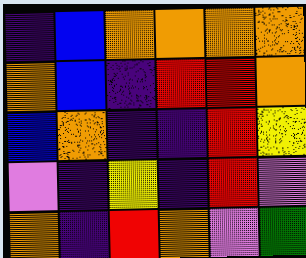[["indigo", "blue", "orange", "orange", "orange", "orange"], ["orange", "blue", "indigo", "red", "red", "orange"], ["blue", "orange", "indigo", "indigo", "red", "yellow"], ["violet", "indigo", "yellow", "indigo", "red", "violet"], ["orange", "indigo", "red", "orange", "violet", "green"]]